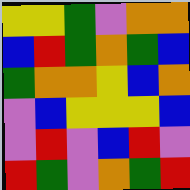[["yellow", "yellow", "green", "violet", "orange", "orange"], ["blue", "red", "green", "orange", "green", "blue"], ["green", "orange", "orange", "yellow", "blue", "orange"], ["violet", "blue", "yellow", "yellow", "yellow", "blue"], ["violet", "red", "violet", "blue", "red", "violet"], ["red", "green", "violet", "orange", "green", "red"]]